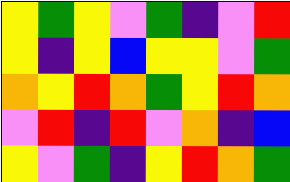[["yellow", "green", "yellow", "violet", "green", "indigo", "violet", "red"], ["yellow", "indigo", "yellow", "blue", "yellow", "yellow", "violet", "green"], ["orange", "yellow", "red", "orange", "green", "yellow", "red", "orange"], ["violet", "red", "indigo", "red", "violet", "orange", "indigo", "blue"], ["yellow", "violet", "green", "indigo", "yellow", "red", "orange", "green"]]